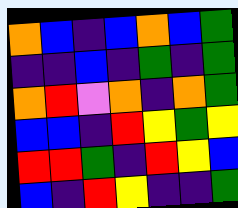[["orange", "blue", "indigo", "blue", "orange", "blue", "green"], ["indigo", "indigo", "blue", "indigo", "green", "indigo", "green"], ["orange", "red", "violet", "orange", "indigo", "orange", "green"], ["blue", "blue", "indigo", "red", "yellow", "green", "yellow"], ["red", "red", "green", "indigo", "red", "yellow", "blue"], ["blue", "indigo", "red", "yellow", "indigo", "indigo", "green"]]